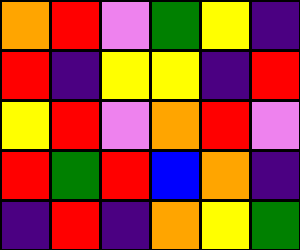[["orange", "red", "violet", "green", "yellow", "indigo"], ["red", "indigo", "yellow", "yellow", "indigo", "red"], ["yellow", "red", "violet", "orange", "red", "violet"], ["red", "green", "red", "blue", "orange", "indigo"], ["indigo", "red", "indigo", "orange", "yellow", "green"]]